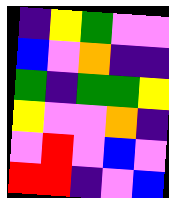[["indigo", "yellow", "green", "violet", "violet"], ["blue", "violet", "orange", "indigo", "indigo"], ["green", "indigo", "green", "green", "yellow"], ["yellow", "violet", "violet", "orange", "indigo"], ["violet", "red", "violet", "blue", "violet"], ["red", "red", "indigo", "violet", "blue"]]